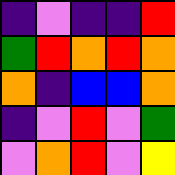[["indigo", "violet", "indigo", "indigo", "red"], ["green", "red", "orange", "red", "orange"], ["orange", "indigo", "blue", "blue", "orange"], ["indigo", "violet", "red", "violet", "green"], ["violet", "orange", "red", "violet", "yellow"]]